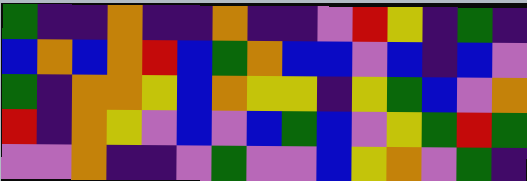[["green", "indigo", "indigo", "orange", "indigo", "indigo", "orange", "indigo", "indigo", "violet", "red", "yellow", "indigo", "green", "indigo"], ["blue", "orange", "blue", "orange", "red", "blue", "green", "orange", "blue", "blue", "violet", "blue", "indigo", "blue", "violet"], ["green", "indigo", "orange", "orange", "yellow", "blue", "orange", "yellow", "yellow", "indigo", "yellow", "green", "blue", "violet", "orange"], ["red", "indigo", "orange", "yellow", "violet", "blue", "violet", "blue", "green", "blue", "violet", "yellow", "green", "red", "green"], ["violet", "violet", "orange", "indigo", "indigo", "violet", "green", "violet", "violet", "blue", "yellow", "orange", "violet", "green", "indigo"]]